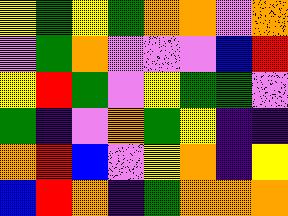[["yellow", "green", "yellow", "green", "orange", "orange", "violet", "orange"], ["violet", "green", "orange", "violet", "violet", "violet", "blue", "red"], ["yellow", "red", "green", "violet", "yellow", "green", "green", "violet"], ["green", "indigo", "violet", "orange", "green", "yellow", "indigo", "indigo"], ["orange", "red", "blue", "violet", "yellow", "orange", "indigo", "yellow"], ["blue", "red", "orange", "indigo", "green", "orange", "orange", "orange"]]